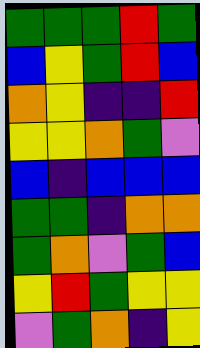[["green", "green", "green", "red", "green"], ["blue", "yellow", "green", "red", "blue"], ["orange", "yellow", "indigo", "indigo", "red"], ["yellow", "yellow", "orange", "green", "violet"], ["blue", "indigo", "blue", "blue", "blue"], ["green", "green", "indigo", "orange", "orange"], ["green", "orange", "violet", "green", "blue"], ["yellow", "red", "green", "yellow", "yellow"], ["violet", "green", "orange", "indigo", "yellow"]]